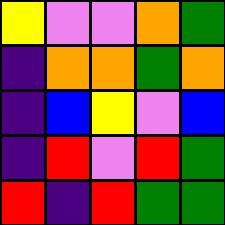[["yellow", "violet", "violet", "orange", "green"], ["indigo", "orange", "orange", "green", "orange"], ["indigo", "blue", "yellow", "violet", "blue"], ["indigo", "red", "violet", "red", "green"], ["red", "indigo", "red", "green", "green"]]